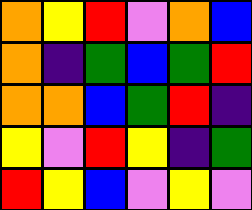[["orange", "yellow", "red", "violet", "orange", "blue"], ["orange", "indigo", "green", "blue", "green", "red"], ["orange", "orange", "blue", "green", "red", "indigo"], ["yellow", "violet", "red", "yellow", "indigo", "green"], ["red", "yellow", "blue", "violet", "yellow", "violet"]]